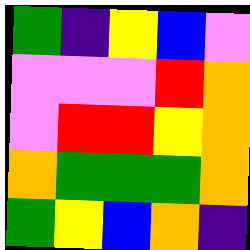[["green", "indigo", "yellow", "blue", "violet"], ["violet", "violet", "violet", "red", "orange"], ["violet", "red", "red", "yellow", "orange"], ["orange", "green", "green", "green", "orange"], ["green", "yellow", "blue", "orange", "indigo"]]